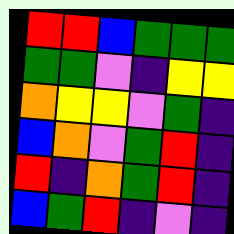[["red", "red", "blue", "green", "green", "green"], ["green", "green", "violet", "indigo", "yellow", "yellow"], ["orange", "yellow", "yellow", "violet", "green", "indigo"], ["blue", "orange", "violet", "green", "red", "indigo"], ["red", "indigo", "orange", "green", "red", "indigo"], ["blue", "green", "red", "indigo", "violet", "indigo"]]